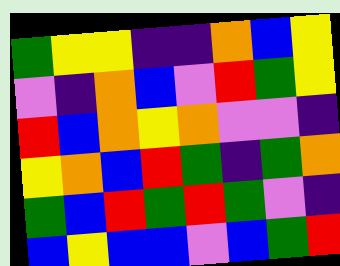[["green", "yellow", "yellow", "indigo", "indigo", "orange", "blue", "yellow"], ["violet", "indigo", "orange", "blue", "violet", "red", "green", "yellow"], ["red", "blue", "orange", "yellow", "orange", "violet", "violet", "indigo"], ["yellow", "orange", "blue", "red", "green", "indigo", "green", "orange"], ["green", "blue", "red", "green", "red", "green", "violet", "indigo"], ["blue", "yellow", "blue", "blue", "violet", "blue", "green", "red"]]